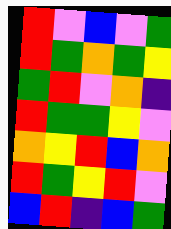[["red", "violet", "blue", "violet", "green"], ["red", "green", "orange", "green", "yellow"], ["green", "red", "violet", "orange", "indigo"], ["red", "green", "green", "yellow", "violet"], ["orange", "yellow", "red", "blue", "orange"], ["red", "green", "yellow", "red", "violet"], ["blue", "red", "indigo", "blue", "green"]]